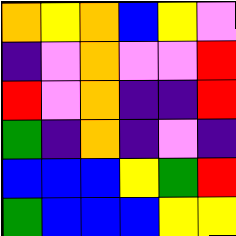[["orange", "yellow", "orange", "blue", "yellow", "violet"], ["indigo", "violet", "orange", "violet", "violet", "red"], ["red", "violet", "orange", "indigo", "indigo", "red"], ["green", "indigo", "orange", "indigo", "violet", "indigo"], ["blue", "blue", "blue", "yellow", "green", "red"], ["green", "blue", "blue", "blue", "yellow", "yellow"]]